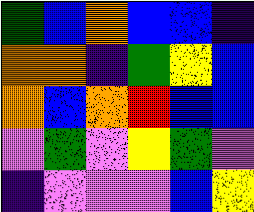[["green", "blue", "orange", "blue", "blue", "indigo"], ["orange", "orange", "indigo", "green", "yellow", "blue"], ["orange", "blue", "orange", "red", "blue", "blue"], ["violet", "green", "violet", "yellow", "green", "violet"], ["indigo", "violet", "violet", "violet", "blue", "yellow"]]